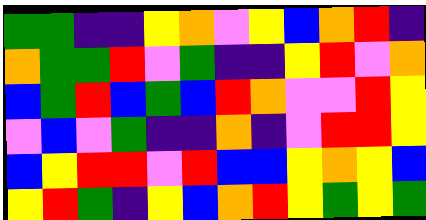[["green", "green", "indigo", "indigo", "yellow", "orange", "violet", "yellow", "blue", "orange", "red", "indigo"], ["orange", "green", "green", "red", "violet", "green", "indigo", "indigo", "yellow", "red", "violet", "orange"], ["blue", "green", "red", "blue", "green", "blue", "red", "orange", "violet", "violet", "red", "yellow"], ["violet", "blue", "violet", "green", "indigo", "indigo", "orange", "indigo", "violet", "red", "red", "yellow"], ["blue", "yellow", "red", "red", "violet", "red", "blue", "blue", "yellow", "orange", "yellow", "blue"], ["yellow", "red", "green", "indigo", "yellow", "blue", "orange", "red", "yellow", "green", "yellow", "green"]]